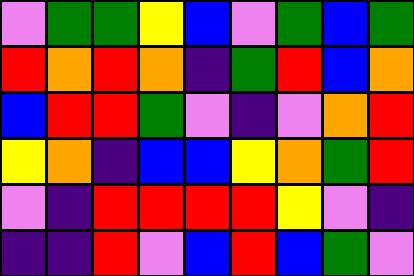[["violet", "green", "green", "yellow", "blue", "violet", "green", "blue", "green"], ["red", "orange", "red", "orange", "indigo", "green", "red", "blue", "orange"], ["blue", "red", "red", "green", "violet", "indigo", "violet", "orange", "red"], ["yellow", "orange", "indigo", "blue", "blue", "yellow", "orange", "green", "red"], ["violet", "indigo", "red", "red", "red", "red", "yellow", "violet", "indigo"], ["indigo", "indigo", "red", "violet", "blue", "red", "blue", "green", "violet"]]